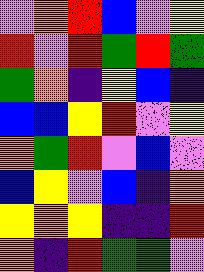[["violet", "orange", "red", "blue", "violet", "yellow"], ["red", "violet", "red", "green", "red", "green"], ["green", "orange", "indigo", "yellow", "blue", "indigo"], ["blue", "blue", "yellow", "red", "violet", "yellow"], ["orange", "green", "red", "violet", "blue", "violet"], ["blue", "yellow", "violet", "blue", "indigo", "orange"], ["yellow", "orange", "yellow", "indigo", "indigo", "red"], ["orange", "indigo", "red", "green", "green", "violet"]]